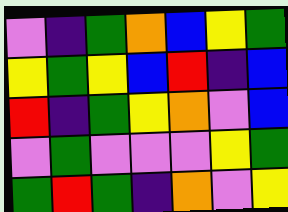[["violet", "indigo", "green", "orange", "blue", "yellow", "green"], ["yellow", "green", "yellow", "blue", "red", "indigo", "blue"], ["red", "indigo", "green", "yellow", "orange", "violet", "blue"], ["violet", "green", "violet", "violet", "violet", "yellow", "green"], ["green", "red", "green", "indigo", "orange", "violet", "yellow"]]